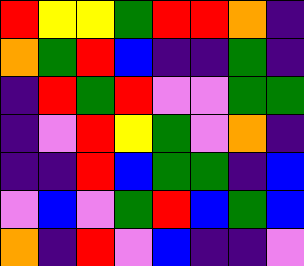[["red", "yellow", "yellow", "green", "red", "red", "orange", "indigo"], ["orange", "green", "red", "blue", "indigo", "indigo", "green", "indigo"], ["indigo", "red", "green", "red", "violet", "violet", "green", "green"], ["indigo", "violet", "red", "yellow", "green", "violet", "orange", "indigo"], ["indigo", "indigo", "red", "blue", "green", "green", "indigo", "blue"], ["violet", "blue", "violet", "green", "red", "blue", "green", "blue"], ["orange", "indigo", "red", "violet", "blue", "indigo", "indigo", "violet"]]